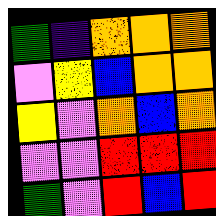[["green", "indigo", "orange", "orange", "orange"], ["violet", "yellow", "blue", "orange", "orange"], ["yellow", "violet", "orange", "blue", "orange"], ["violet", "violet", "red", "red", "red"], ["green", "violet", "red", "blue", "red"]]